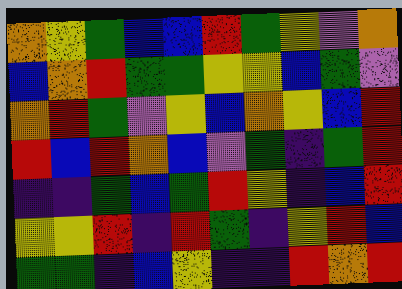[["orange", "yellow", "green", "blue", "blue", "red", "green", "yellow", "violet", "orange"], ["blue", "orange", "red", "green", "green", "yellow", "yellow", "blue", "green", "violet"], ["orange", "red", "green", "violet", "yellow", "blue", "orange", "yellow", "blue", "red"], ["red", "blue", "red", "orange", "blue", "violet", "green", "indigo", "green", "red"], ["indigo", "indigo", "green", "blue", "green", "red", "yellow", "indigo", "blue", "red"], ["yellow", "yellow", "red", "indigo", "red", "green", "indigo", "yellow", "red", "blue"], ["green", "green", "indigo", "blue", "yellow", "indigo", "indigo", "red", "orange", "red"]]